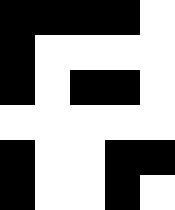[["black", "black", "black", "black", "white"], ["black", "white", "white", "white", "white"], ["black", "white", "black", "black", "white"], ["white", "white", "white", "white", "white"], ["black", "white", "white", "black", "black"], ["black", "white", "white", "black", "white"]]